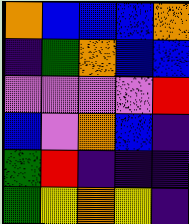[["orange", "blue", "blue", "blue", "orange"], ["indigo", "green", "orange", "blue", "blue"], ["violet", "violet", "violet", "violet", "red"], ["blue", "violet", "orange", "blue", "indigo"], ["green", "red", "indigo", "indigo", "indigo"], ["green", "yellow", "orange", "yellow", "indigo"]]